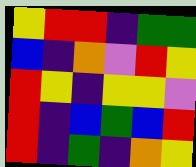[["yellow", "red", "red", "indigo", "green", "green"], ["blue", "indigo", "orange", "violet", "red", "yellow"], ["red", "yellow", "indigo", "yellow", "yellow", "violet"], ["red", "indigo", "blue", "green", "blue", "red"], ["red", "indigo", "green", "indigo", "orange", "yellow"]]